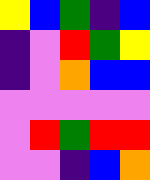[["yellow", "blue", "green", "indigo", "blue"], ["indigo", "violet", "red", "green", "yellow"], ["indigo", "violet", "orange", "blue", "blue"], ["violet", "violet", "violet", "violet", "violet"], ["violet", "red", "green", "red", "red"], ["violet", "violet", "indigo", "blue", "orange"]]